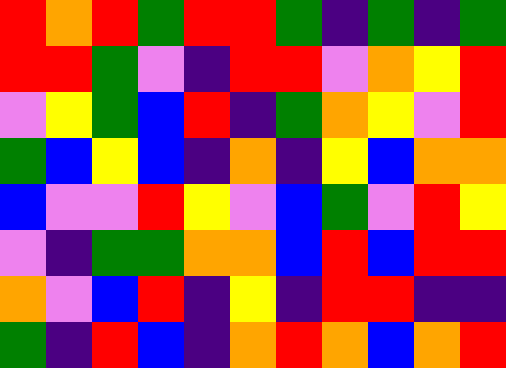[["red", "orange", "red", "green", "red", "red", "green", "indigo", "green", "indigo", "green"], ["red", "red", "green", "violet", "indigo", "red", "red", "violet", "orange", "yellow", "red"], ["violet", "yellow", "green", "blue", "red", "indigo", "green", "orange", "yellow", "violet", "red"], ["green", "blue", "yellow", "blue", "indigo", "orange", "indigo", "yellow", "blue", "orange", "orange"], ["blue", "violet", "violet", "red", "yellow", "violet", "blue", "green", "violet", "red", "yellow"], ["violet", "indigo", "green", "green", "orange", "orange", "blue", "red", "blue", "red", "red"], ["orange", "violet", "blue", "red", "indigo", "yellow", "indigo", "red", "red", "indigo", "indigo"], ["green", "indigo", "red", "blue", "indigo", "orange", "red", "orange", "blue", "orange", "red"]]